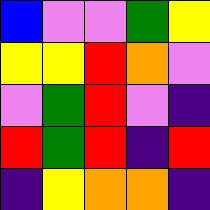[["blue", "violet", "violet", "green", "yellow"], ["yellow", "yellow", "red", "orange", "violet"], ["violet", "green", "red", "violet", "indigo"], ["red", "green", "red", "indigo", "red"], ["indigo", "yellow", "orange", "orange", "indigo"]]